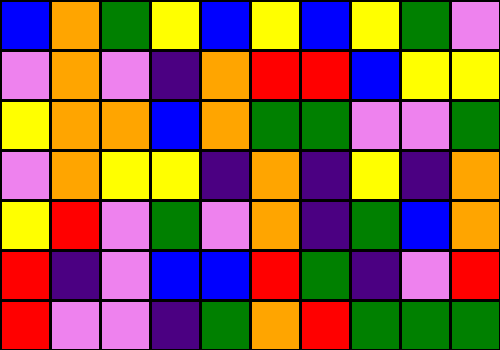[["blue", "orange", "green", "yellow", "blue", "yellow", "blue", "yellow", "green", "violet"], ["violet", "orange", "violet", "indigo", "orange", "red", "red", "blue", "yellow", "yellow"], ["yellow", "orange", "orange", "blue", "orange", "green", "green", "violet", "violet", "green"], ["violet", "orange", "yellow", "yellow", "indigo", "orange", "indigo", "yellow", "indigo", "orange"], ["yellow", "red", "violet", "green", "violet", "orange", "indigo", "green", "blue", "orange"], ["red", "indigo", "violet", "blue", "blue", "red", "green", "indigo", "violet", "red"], ["red", "violet", "violet", "indigo", "green", "orange", "red", "green", "green", "green"]]